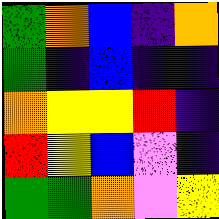[["green", "orange", "blue", "indigo", "orange"], ["green", "indigo", "blue", "indigo", "indigo"], ["orange", "yellow", "yellow", "red", "indigo"], ["red", "yellow", "blue", "violet", "indigo"], ["green", "green", "orange", "violet", "yellow"]]